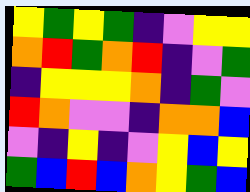[["yellow", "green", "yellow", "green", "indigo", "violet", "yellow", "yellow"], ["orange", "red", "green", "orange", "red", "indigo", "violet", "green"], ["indigo", "yellow", "yellow", "yellow", "orange", "indigo", "green", "violet"], ["red", "orange", "violet", "violet", "indigo", "orange", "orange", "blue"], ["violet", "indigo", "yellow", "indigo", "violet", "yellow", "blue", "yellow"], ["green", "blue", "red", "blue", "orange", "yellow", "green", "blue"]]